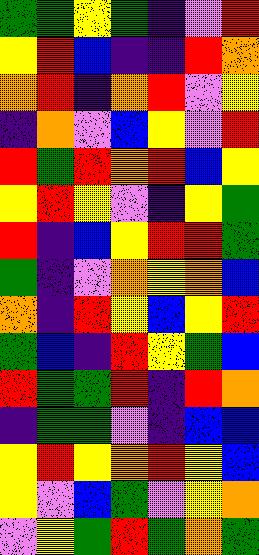[["green", "green", "yellow", "green", "indigo", "violet", "red"], ["yellow", "red", "blue", "indigo", "indigo", "red", "orange"], ["orange", "red", "indigo", "orange", "red", "violet", "yellow"], ["indigo", "orange", "violet", "blue", "yellow", "violet", "red"], ["red", "green", "red", "orange", "red", "blue", "yellow"], ["yellow", "red", "yellow", "violet", "indigo", "yellow", "green"], ["red", "indigo", "blue", "yellow", "red", "red", "green"], ["green", "indigo", "violet", "orange", "yellow", "orange", "blue"], ["orange", "indigo", "red", "yellow", "blue", "yellow", "red"], ["green", "blue", "indigo", "red", "yellow", "green", "blue"], ["red", "green", "green", "red", "indigo", "red", "orange"], ["indigo", "green", "green", "violet", "indigo", "blue", "blue"], ["yellow", "red", "yellow", "orange", "red", "yellow", "blue"], ["yellow", "violet", "blue", "green", "violet", "yellow", "orange"], ["violet", "yellow", "green", "red", "green", "orange", "green"]]